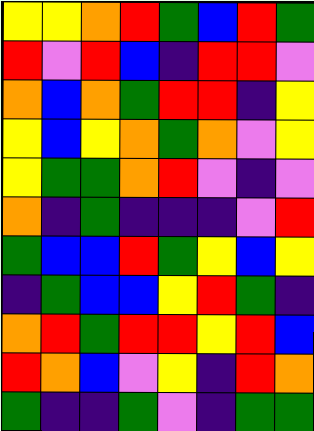[["yellow", "yellow", "orange", "red", "green", "blue", "red", "green"], ["red", "violet", "red", "blue", "indigo", "red", "red", "violet"], ["orange", "blue", "orange", "green", "red", "red", "indigo", "yellow"], ["yellow", "blue", "yellow", "orange", "green", "orange", "violet", "yellow"], ["yellow", "green", "green", "orange", "red", "violet", "indigo", "violet"], ["orange", "indigo", "green", "indigo", "indigo", "indigo", "violet", "red"], ["green", "blue", "blue", "red", "green", "yellow", "blue", "yellow"], ["indigo", "green", "blue", "blue", "yellow", "red", "green", "indigo"], ["orange", "red", "green", "red", "red", "yellow", "red", "blue"], ["red", "orange", "blue", "violet", "yellow", "indigo", "red", "orange"], ["green", "indigo", "indigo", "green", "violet", "indigo", "green", "green"]]